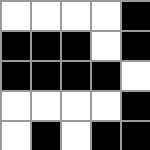[["white", "white", "white", "white", "black"], ["black", "black", "black", "white", "black"], ["black", "black", "black", "black", "white"], ["white", "white", "white", "white", "black"], ["white", "black", "white", "black", "black"]]